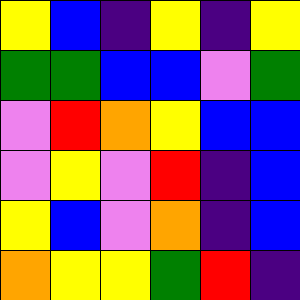[["yellow", "blue", "indigo", "yellow", "indigo", "yellow"], ["green", "green", "blue", "blue", "violet", "green"], ["violet", "red", "orange", "yellow", "blue", "blue"], ["violet", "yellow", "violet", "red", "indigo", "blue"], ["yellow", "blue", "violet", "orange", "indigo", "blue"], ["orange", "yellow", "yellow", "green", "red", "indigo"]]